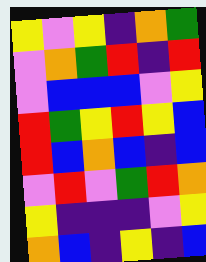[["yellow", "violet", "yellow", "indigo", "orange", "green"], ["violet", "orange", "green", "red", "indigo", "red"], ["violet", "blue", "blue", "blue", "violet", "yellow"], ["red", "green", "yellow", "red", "yellow", "blue"], ["red", "blue", "orange", "blue", "indigo", "blue"], ["violet", "red", "violet", "green", "red", "orange"], ["yellow", "indigo", "indigo", "indigo", "violet", "yellow"], ["orange", "blue", "indigo", "yellow", "indigo", "blue"]]